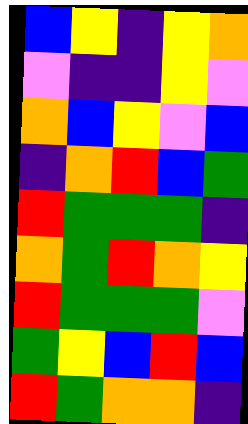[["blue", "yellow", "indigo", "yellow", "orange"], ["violet", "indigo", "indigo", "yellow", "violet"], ["orange", "blue", "yellow", "violet", "blue"], ["indigo", "orange", "red", "blue", "green"], ["red", "green", "green", "green", "indigo"], ["orange", "green", "red", "orange", "yellow"], ["red", "green", "green", "green", "violet"], ["green", "yellow", "blue", "red", "blue"], ["red", "green", "orange", "orange", "indigo"]]